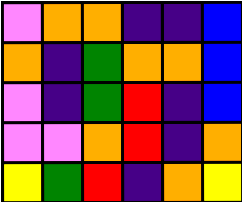[["violet", "orange", "orange", "indigo", "indigo", "blue"], ["orange", "indigo", "green", "orange", "orange", "blue"], ["violet", "indigo", "green", "red", "indigo", "blue"], ["violet", "violet", "orange", "red", "indigo", "orange"], ["yellow", "green", "red", "indigo", "orange", "yellow"]]